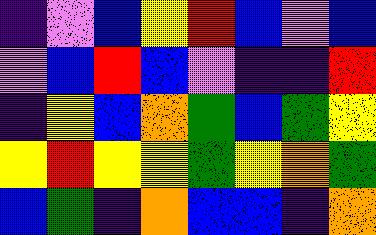[["indigo", "violet", "blue", "yellow", "red", "blue", "violet", "blue"], ["violet", "blue", "red", "blue", "violet", "indigo", "indigo", "red"], ["indigo", "yellow", "blue", "orange", "green", "blue", "green", "yellow"], ["yellow", "red", "yellow", "yellow", "green", "yellow", "orange", "green"], ["blue", "green", "indigo", "orange", "blue", "blue", "indigo", "orange"]]